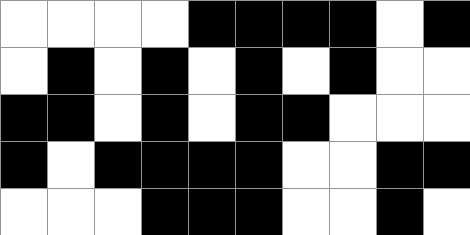[["white", "white", "white", "white", "black", "black", "black", "black", "white", "black"], ["white", "black", "white", "black", "white", "black", "white", "black", "white", "white"], ["black", "black", "white", "black", "white", "black", "black", "white", "white", "white"], ["black", "white", "black", "black", "black", "black", "white", "white", "black", "black"], ["white", "white", "white", "black", "black", "black", "white", "white", "black", "white"]]